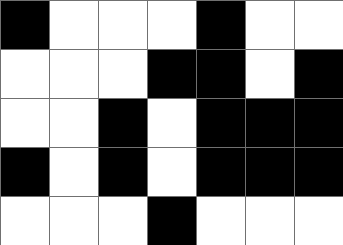[["black", "white", "white", "white", "black", "white", "white"], ["white", "white", "white", "black", "black", "white", "black"], ["white", "white", "black", "white", "black", "black", "black"], ["black", "white", "black", "white", "black", "black", "black"], ["white", "white", "white", "black", "white", "white", "white"]]